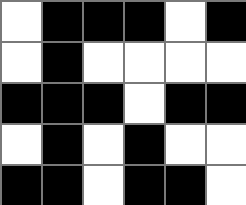[["white", "black", "black", "black", "white", "black"], ["white", "black", "white", "white", "white", "white"], ["black", "black", "black", "white", "black", "black"], ["white", "black", "white", "black", "white", "white"], ["black", "black", "white", "black", "black", "white"]]